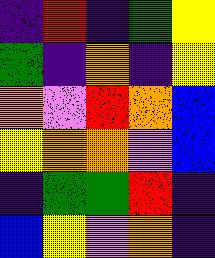[["indigo", "red", "indigo", "green", "yellow"], ["green", "indigo", "orange", "indigo", "yellow"], ["orange", "violet", "red", "orange", "blue"], ["yellow", "orange", "orange", "violet", "blue"], ["indigo", "green", "green", "red", "indigo"], ["blue", "yellow", "violet", "orange", "indigo"]]